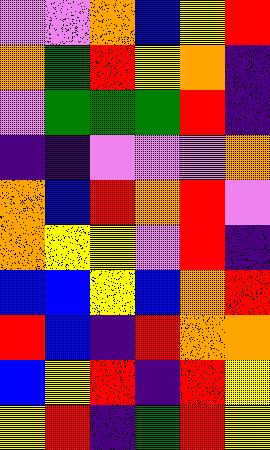[["violet", "violet", "orange", "blue", "yellow", "red"], ["orange", "green", "red", "yellow", "orange", "indigo"], ["violet", "green", "green", "green", "red", "indigo"], ["indigo", "indigo", "violet", "violet", "violet", "orange"], ["orange", "blue", "red", "orange", "red", "violet"], ["orange", "yellow", "yellow", "violet", "red", "indigo"], ["blue", "blue", "yellow", "blue", "orange", "red"], ["red", "blue", "indigo", "red", "orange", "orange"], ["blue", "yellow", "red", "indigo", "red", "yellow"], ["yellow", "red", "indigo", "green", "red", "yellow"]]